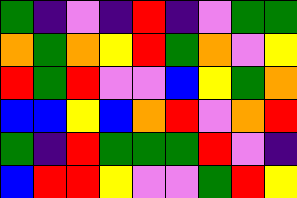[["green", "indigo", "violet", "indigo", "red", "indigo", "violet", "green", "green"], ["orange", "green", "orange", "yellow", "red", "green", "orange", "violet", "yellow"], ["red", "green", "red", "violet", "violet", "blue", "yellow", "green", "orange"], ["blue", "blue", "yellow", "blue", "orange", "red", "violet", "orange", "red"], ["green", "indigo", "red", "green", "green", "green", "red", "violet", "indigo"], ["blue", "red", "red", "yellow", "violet", "violet", "green", "red", "yellow"]]